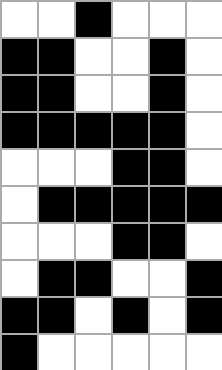[["white", "white", "black", "white", "white", "white"], ["black", "black", "white", "white", "black", "white"], ["black", "black", "white", "white", "black", "white"], ["black", "black", "black", "black", "black", "white"], ["white", "white", "white", "black", "black", "white"], ["white", "black", "black", "black", "black", "black"], ["white", "white", "white", "black", "black", "white"], ["white", "black", "black", "white", "white", "black"], ["black", "black", "white", "black", "white", "black"], ["black", "white", "white", "white", "white", "white"]]